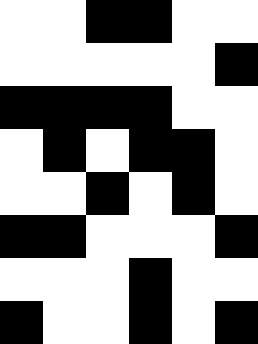[["white", "white", "black", "black", "white", "white"], ["white", "white", "white", "white", "white", "black"], ["black", "black", "black", "black", "white", "white"], ["white", "black", "white", "black", "black", "white"], ["white", "white", "black", "white", "black", "white"], ["black", "black", "white", "white", "white", "black"], ["white", "white", "white", "black", "white", "white"], ["black", "white", "white", "black", "white", "black"]]